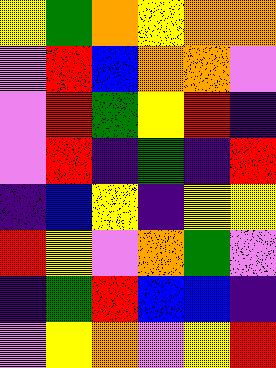[["yellow", "green", "orange", "yellow", "orange", "orange"], ["violet", "red", "blue", "orange", "orange", "violet"], ["violet", "red", "green", "yellow", "red", "indigo"], ["violet", "red", "indigo", "green", "indigo", "red"], ["indigo", "blue", "yellow", "indigo", "yellow", "yellow"], ["red", "yellow", "violet", "orange", "green", "violet"], ["indigo", "green", "red", "blue", "blue", "indigo"], ["violet", "yellow", "orange", "violet", "yellow", "red"]]